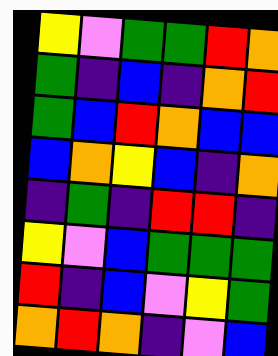[["yellow", "violet", "green", "green", "red", "orange"], ["green", "indigo", "blue", "indigo", "orange", "red"], ["green", "blue", "red", "orange", "blue", "blue"], ["blue", "orange", "yellow", "blue", "indigo", "orange"], ["indigo", "green", "indigo", "red", "red", "indigo"], ["yellow", "violet", "blue", "green", "green", "green"], ["red", "indigo", "blue", "violet", "yellow", "green"], ["orange", "red", "orange", "indigo", "violet", "blue"]]